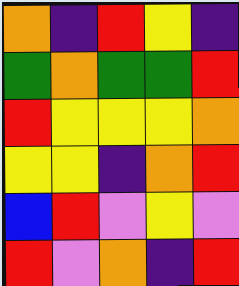[["orange", "indigo", "red", "yellow", "indigo"], ["green", "orange", "green", "green", "red"], ["red", "yellow", "yellow", "yellow", "orange"], ["yellow", "yellow", "indigo", "orange", "red"], ["blue", "red", "violet", "yellow", "violet"], ["red", "violet", "orange", "indigo", "red"]]